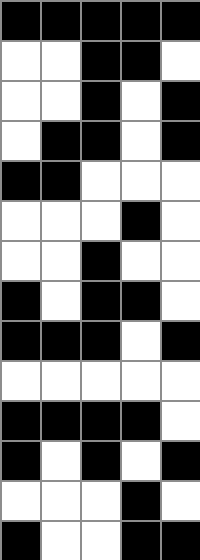[["black", "black", "black", "black", "black"], ["white", "white", "black", "black", "white"], ["white", "white", "black", "white", "black"], ["white", "black", "black", "white", "black"], ["black", "black", "white", "white", "white"], ["white", "white", "white", "black", "white"], ["white", "white", "black", "white", "white"], ["black", "white", "black", "black", "white"], ["black", "black", "black", "white", "black"], ["white", "white", "white", "white", "white"], ["black", "black", "black", "black", "white"], ["black", "white", "black", "white", "black"], ["white", "white", "white", "black", "white"], ["black", "white", "white", "black", "black"]]